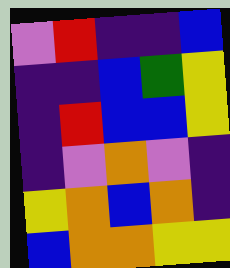[["violet", "red", "indigo", "indigo", "blue"], ["indigo", "indigo", "blue", "green", "yellow"], ["indigo", "red", "blue", "blue", "yellow"], ["indigo", "violet", "orange", "violet", "indigo"], ["yellow", "orange", "blue", "orange", "indigo"], ["blue", "orange", "orange", "yellow", "yellow"]]